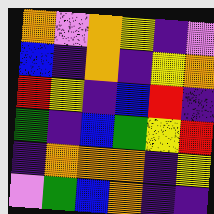[["orange", "violet", "orange", "yellow", "indigo", "violet"], ["blue", "indigo", "orange", "indigo", "yellow", "orange"], ["red", "yellow", "indigo", "blue", "red", "indigo"], ["green", "indigo", "blue", "green", "yellow", "red"], ["indigo", "orange", "orange", "orange", "indigo", "yellow"], ["violet", "green", "blue", "orange", "indigo", "indigo"]]